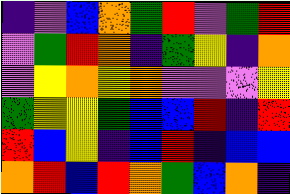[["indigo", "violet", "blue", "orange", "green", "red", "violet", "green", "red"], ["violet", "green", "red", "orange", "indigo", "green", "yellow", "indigo", "orange"], ["violet", "yellow", "orange", "yellow", "orange", "violet", "violet", "violet", "yellow"], ["green", "yellow", "yellow", "green", "blue", "blue", "red", "indigo", "red"], ["red", "blue", "yellow", "indigo", "blue", "red", "indigo", "blue", "blue"], ["orange", "red", "blue", "red", "orange", "green", "blue", "orange", "indigo"]]